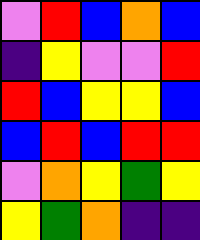[["violet", "red", "blue", "orange", "blue"], ["indigo", "yellow", "violet", "violet", "red"], ["red", "blue", "yellow", "yellow", "blue"], ["blue", "red", "blue", "red", "red"], ["violet", "orange", "yellow", "green", "yellow"], ["yellow", "green", "orange", "indigo", "indigo"]]